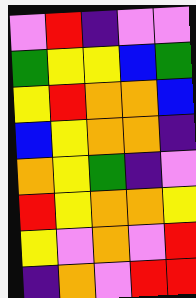[["violet", "red", "indigo", "violet", "violet"], ["green", "yellow", "yellow", "blue", "green"], ["yellow", "red", "orange", "orange", "blue"], ["blue", "yellow", "orange", "orange", "indigo"], ["orange", "yellow", "green", "indigo", "violet"], ["red", "yellow", "orange", "orange", "yellow"], ["yellow", "violet", "orange", "violet", "red"], ["indigo", "orange", "violet", "red", "red"]]